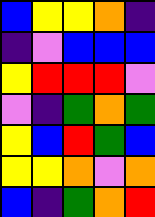[["blue", "yellow", "yellow", "orange", "indigo"], ["indigo", "violet", "blue", "blue", "blue"], ["yellow", "red", "red", "red", "violet"], ["violet", "indigo", "green", "orange", "green"], ["yellow", "blue", "red", "green", "blue"], ["yellow", "yellow", "orange", "violet", "orange"], ["blue", "indigo", "green", "orange", "red"]]